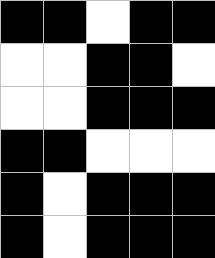[["black", "black", "white", "black", "black"], ["white", "white", "black", "black", "white"], ["white", "white", "black", "black", "black"], ["black", "black", "white", "white", "white"], ["black", "white", "black", "black", "black"], ["black", "white", "black", "black", "black"]]